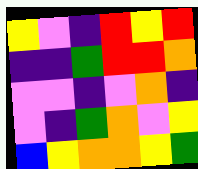[["yellow", "violet", "indigo", "red", "yellow", "red"], ["indigo", "indigo", "green", "red", "red", "orange"], ["violet", "violet", "indigo", "violet", "orange", "indigo"], ["violet", "indigo", "green", "orange", "violet", "yellow"], ["blue", "yellow", "orange", "orange", "yellow", "green"]]